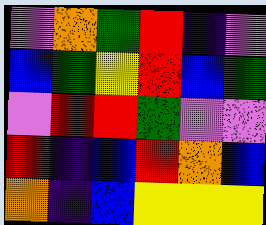[["violet", "orange", "green", "red", "indigo", "violet"], ["blue", "green", "yellow", "red", "blue", "green"], ["violet", "red", "red", "green", "violet", "violet"], ["red", "indigo", "blue", "red", "orange", "blue"], ["orange", "indigo", "blue", "yellow", "yellow", "yellow"]]